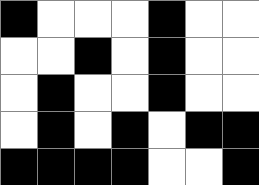[["black", "white", "white", "white", "black", "white", "white"], ["white", "white", "black", "white", "black", "white", "white"], ["white", "black", "white", "white", "black", "white", "white"], ["white", "black", "white", "black", "white", "black", "black"], ["black", "black", "black", "black", "white", "white", "black"]]